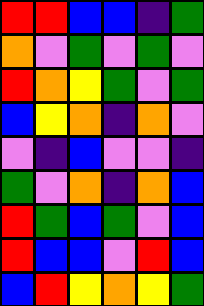[["red", "red", "blue", "blue", "indigo", "green"], ["orange", "violet", "green", "violet", "green", "violet"], ["red", "orange", "yellow", "green", "violet", "green"], ["blue", "yellow", "orange", "indigo", "orange", "violet"], ["violet", "indigo", "blue", "violet", "violet", "indigo"], ["green", "violet", "orange", "indigo", "orange", "blue"], ["red", "green", "blue", "green", "violet", "blue"], ["red", "blue", "blue", "violet", "red", "blue"], ["blue", "red", "yellow", "orange", "yellow", "green"]]